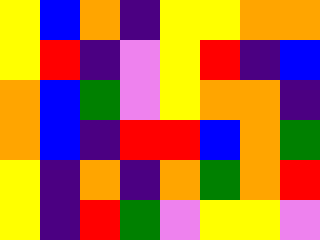[["yellow", "blue", "orange", "indigo", "yellow", "yellow", "orange", "orange"], ["yellow", "red", "indigo", "violet", "yellow", "red", "indigo", "blue"], ["orange", "blue", "green", "violet", "yellow", "orange", "orange", "indigo"], ["orange", "blue", "indigo", "red", "red", "blue", "orange", "green"], ["yellow", "indigo", "orange", "indigo", "orange", "green", "orange", "red"], ["yellow", "indigo", "red", "green", "violet", "yellow", "yellow", "violet"]]